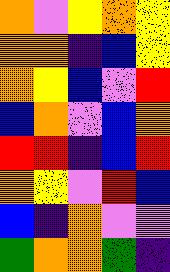[["orange", "violet", "yellow", "orange", "yellow"], ["orange", "orange", "indigo", "blue", "yellow"], ["orange", "yellow", "blue", "violet", "red"], ["blue", "orange", "violet", "blue", "orange"], ["red", "red", "indigo", "blue", "red"], ["orange", "yellow", "violet", "red", "blue"], ["blue", "indigo", "orange", "violet", "violet"], ["green", "orange", "orange", "green", "indigo"]]